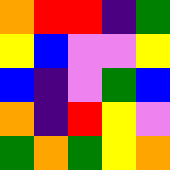[["orange", "red", "red", "indigo", "green"], ["yellow", "blue", "violet", "violet", "yellow"], ["blue", "indigo", "violet", "green", "blue"], ["orange", "indigo", "red", "yellow", "violet"], ["green", "orange", "green", "yellow", "orange"]]